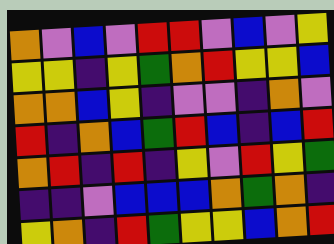[["orange", "violet", "blue", "violet", "red", "red", "violet", "blue", "violet", "yellow"], ["yellow", "yellow", "indigo", "yellow", "green", "orange", "red", "yellow", "yellow", "blue"], ["orange", "orange", "blue", "yellow", "indigo", "violet", "violet", "indigo", "orange", "violet"], ["red", "indigo", "orange", "blue", "green", "red", "blue", "indigo", "blue", "red"], ["orange", "red", "indigo", "red", "indigo", "yellow", "violet", "red", "yellow", "green"], ["indigo", "indigo", "violet", "blue", "blue", "blue", "orange", "green", "orange", "indigo"], ["yellow", "orange", "indigo", "red", "green", "yellow", "yellow", "blue", "orange", "red"]]